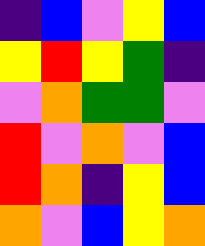[["indigo", "blue", "violet", "yellow", "blue"], ["yellow", "red", "yellow", "green", "indigo"], ["violet", "orange", "green", "green", "violet"], ["red", "violet", "orange", "violet", "blue"], ["red", "orange", "indigo", "yellow", "blue"], ["orange", "violet", "blue", "yellow", "orange"]]